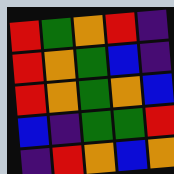[["red", "green", "orange", "red", "indigo"], ["red", "orange", "green", "blue", "indigo"], ["red", "orange", "green", "orange", "blue"], ["blue", "indigo", "green", "green", "red"], ["indigo", "red", "orange", "blue", "orange"]]